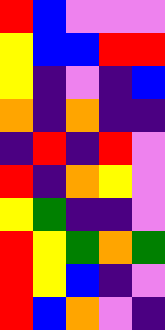[["red", "blue", "violet", "violet", "violet"], ["yellow", "blue", "blue", "red", "red"], ["yellow", "indigo", "violet", "indigo", "blue"], ["orange", "indigo", "orange", "indigo", "indigo"], ["indigo", "red", "indigo", "red", "violet"], ["red", "indigo", "orange", "yellow", "violet"], ["yellow", "green", "indigo", "indigo", "violet"], ["red", "yellow", "green", "orange", "green"], ["red", "yellow", "blue", "indigo", "violet"], ["red", "blue", "orange", "violet", "indigo"]]